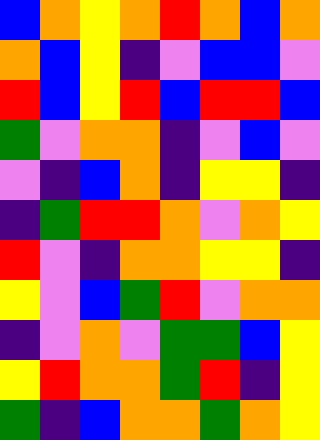[["blue", "orange", "yellow", "orange", "red", "orange", "blue", "orange"], ["orange", "blue", "yellow", "indigo", "violet", "blue", "blue", "violet"], ["red", "blue", "yellow", "red", "blue", "red", "red", "blue"], ["green", "violet", "orange", "orange", "indigo", "violet", "blue", "violet"], ["violet", "indigo", "blue", "orange", "indigo", "yellow", "yellow", "indigo"], ["indigo", "green", "red", "red", "orange", "violet", "orange", "yellow"], ["red", "violet", "indigo", "orange", "orange", "yellow", "yellow", "indigo"], ["yellow", "violet", "blue", "green", "red", "violet", "orange", "orange"], ["indigo", "violet", "orange", "violet", "green", "green", "blue", "yellow"], ["yellow", "red", "orange", "orange", "green", "red", "indigo", "yellow"], ["green", "indigo", "blue", "orange", "orange", "green", "orange", "yellow"]]